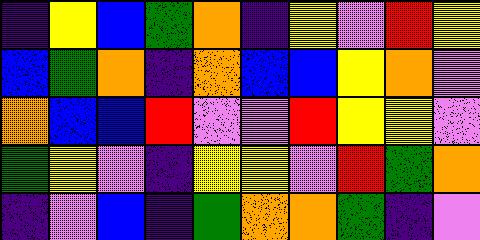[["indigo", "yellow", "blue", "green", "orange", "indigo", "yellow", "violet", "red", "yellow"], ["blue", "green", "orange", "indigo", "orange", "blue", "blue", "yellow", "orange", "violet"], ["orange", "blue", "blue", "red", "violet", "violet", "red", "yellow", "yellow", "violet"], ["green", "yellow", "violet", "indigo", "yellow", "yellow", "violet", "red", "green", "orange"], ["indigo", "violet", "blue", "indigo", "green", "orange", "orange", "green", "indigo", "violet"]]